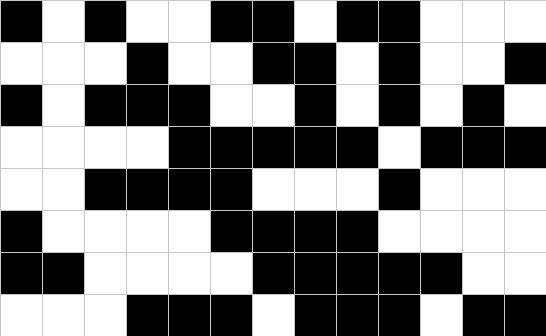[["black", "white", "black", "white", "white", "black", "black", "white", "black", "black", "white", "white", "white"], ["white", "white", "white", "black", "white", "white", "black", "black", "white", "black", "white", "white", "black"], ["black", "white", "black", "black", "black", "white", "white", "black", "white", "black", "white", "black", "white"], ["white", "white", "white", "white", "black", "black", "black", "black", "black", "white", "black", "black", "black"], ["white", "white", "black", "black", "black", "black", "white", "white", "white", "black", "white", "white", "white"], ["black", "white", "white", "white", "white", "black", "black", "black", "black", "white", "white", "white", "white"], ["black", "black", "white", "white", "white", "white", "black", "black", "black", "black", "black", "white", "white"], ["white", "white", "white", "black", "black", "black", "white", "black", "black", "black", "white", "black", "black"]]